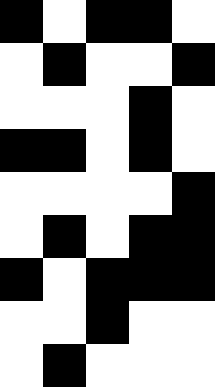[["black", "white", "black", "black", "white"], ["white", "black", "white", "white", "black"], ["white", "white", "white", "black", "white"], ["black", "black", "white", "black", "white"], ["white", "white", "white", "white", "black"], ["white", "black", "white", "black", "black"], ["black", "white", "black", "black", "black"], ["white", "white", "black", "white", "white"], ["white", "black", "white", "white", "white"]]